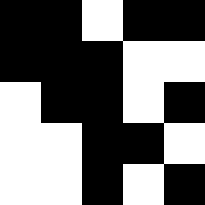[["black", "black", "white", "black", "black"], ["black", "black", "black", "white", "white"], ["white", "black", "black", "white", "black"], ["white", "white", "black", "black", "white"], ["white", "white", "black", "white", "black"]]